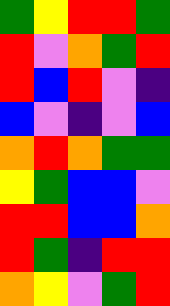[["green", "yellow", "red", "red", "green"], ["red", "violet", "orange", "green", "red"], ["red", "blue", "red", "violet", "indigo"], ["blue", "violet", "indigo", "violet", "blue"], ["orange", "red", "orange", "green", "green"], ["yellow", "green", "blue", "blue", "violet"], ["red", "red", "blue", "blue", "orange"], ["red", "green", "indigo", "red", "red"], ["orange", "yellow", "violet", "green", "red"]]